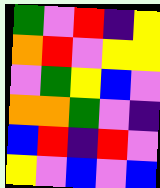[["green", "violet", "red", "indigo", "yellow"], ["orange", "red", "violet", "yellow", "yellow"], ["violet", "green", "yellow", "blue", "violet"], ["orange", "orange", "green", "violet", "indigo"], ["blue", "red", "indigo", "red", "violet"], ["yellow", "violet", "blue", "violet", "blue"]]